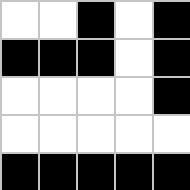[["white", "white", "black", "white", "black"], ["black", "black", "black", "white", "black"], ["white", "white", "white", "white", "black"], ["white", "white", "white", "white", "white"], ["black", "black", "black", "black", "black"]]